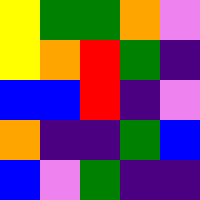[["yellow", "green", "green", "orange", "violet"], ["yellow", "orange", "red", "green", "indigo"], ["blue", "blue", "red", "indigo", "violet"], ["orange", "indigo", "indigo", "green", "blue"], ["blue", "violet", "green", "indigo", "indigo"]]